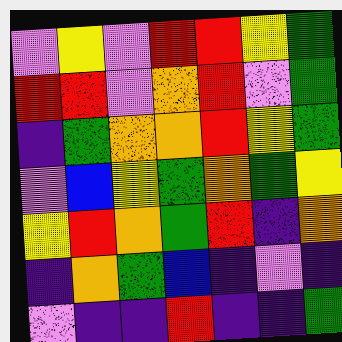[["violet", "yellow", "violet", "red", "red", "yellow", "green"], ["red", "red", "violet", "orange", "red", "violet", "green"], ["indigo", "green", "orange", "orange", "red", "yellow", "green"], ["violet", "blue", "yellow", "green", "orange", "green", "yellow"], ["yellow", "red", "orange", "green", "red", "indigo", "orange"], ["indigo", "orange", "green", "blue", "indigo", "violet", "indigo"], ["violet", "indigo", "indigo", "red", "indigo", "indigo", "green"]]